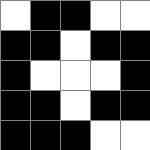[["white", "black", "black", "white", "white"], ["black", "black", "white", "black", "black"], ["black", "white", "white", "white", "black"], ["black", "black", "white", "black", "black"], ["black", "black", "black", "white", "white"]]